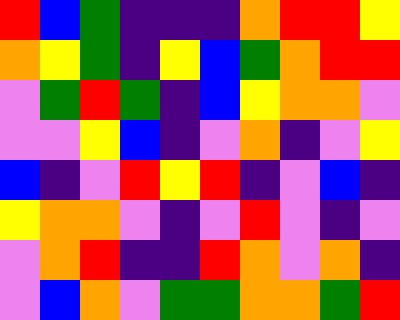[["red", "blue", "green", "indigo", "indigo", "indigo", "orange", "red", "red", "yellow"], ["orange", "yellow", "green", "indigo", "yellow", "blue", "green", "orange", "red", "red"], ["violet", "green", "red", "green", "indigo", "blue", "yellow", "orange", "orange", "violet"], ["violet", "violet", "yellow", "blue", "indigo", "violet", "orange", "indigo", "violet", "yellow"], ["blue", "indigo", "violet", "red", "yellow", "red", "indigo", "violet", "blue", "indigo"], ["yellow", "orange", "orange", "violet", "indigo", "violet", "red", "violet", "indigo", "violet"], ["violet", "orange", "red", "indigo", "indigo", "red", "orange", "violet", "orange", "indigo"], ["violet", "blue", "orange", "violet", "green", "green", "orange", "orange", "green", "red"]]